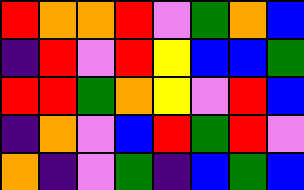[["red", "orange", "orange", "red", "violet", "green", "orange", "blue"], ["indigo", "red", "violet", "red", "yellow", "blue", "blue", "green"], ["red", "red", "green", "orange", "yellow", "violet", "red", "blue"], ["indigo", "orange", "violet", "blue", "red", "green", "red", "violet"], ["orange", "indigo", "violet", "green", "indigo", "blue", "green", "blue"]]